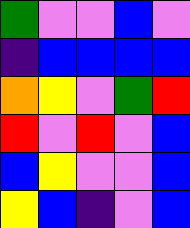[["green", "violet", "violet", "blue", "violet"], ["indigo", "blue", "blue", "blue", "blue"], ["orange", "yellow", "violet", "green", "red"], ["red", "violet", "red", "violet", "blue"], ["blue", "yellow", "violet", "violet", "blue"], ["yellow", "blue", "indigo", "violet", "blue"]]